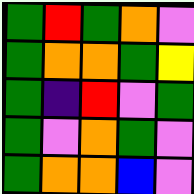[["green", "red", "green", "orange", "violet"], ["green", "orange", "orange", "green", "yellow"], ["green", "indigo", "red", "violet", "green"], ["green", "violet", "orange", "green", "violet"], ["green", "orange", "orange", "blue", "violet"]]